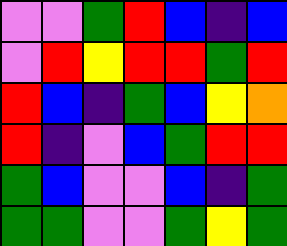[["violet", "violet", "green", "red", "blue", "indigo", "blue"], ["violet", "red", "yellow", "red", "red", "green", "red"], ["red", "blue", "indigo", "green", "blue", "yellow", "orange"], ["red", "indigo", "violet", "blue", "green", "red", "red"], ["green", "blue", "violet", "violet", "blue", "indigo", "green"], ["green", "green", "violet", "violet", "green", "yellow", "green"]]